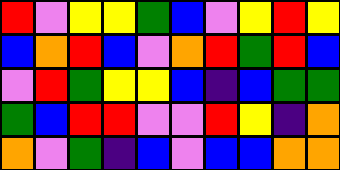[["red", "violet", "yellow", "yellow", "green", "blue", "violet", "yellow", "red", "yellow"], ["blue", "orange", "red", "blue", "violet", "orange", "red", "green", "red", "blue"], ["violet", "red", "green", "yellow", "yellow", "blue", "indigo", "blue", "green", "green"], ["green", "blue", "red", "red", "violet", "violet", "red", "yellow", "indigo", "orange"], ["orange", "violet", "green", "indigo", "blue", "violet", "blue", "blue", "orange", "orange"]]